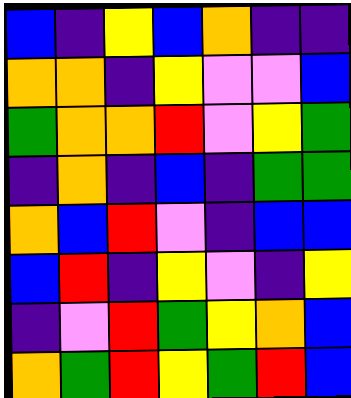[["blue", "indigo", "yellow", "blue", "orange", "indigo", "indigo"], ["orange", "orange", "indigo", "yellow", "violet", "violet", "blue"], ["green", "orange", "orange", "red", "violet", "yellow", "green"], ["indigo", "orange", "indigo", "blue", "indigo", "green", "green"], ["orange", "blue", "red", "violet", "indigo", "blue", "blue"], ["blue", "red", "indigo", "yellow", "violet", "indigo", "yellow"], ["indigo", "violet", "red", "green", "yellow", "orange", "blue"], ["orange", "green", "red", "yellow", "green", "red", "blue"]]